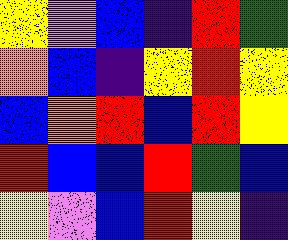[["yellow", "violet", "blue", "indigo", "red", "green"], ["orange", "blue", "indigo", "yellow", "red", "yellow"], ["blue", "orange", "red", "blue", "red", "yellow"], ["red", "blue", "blue", "red", "green", "blue"], ["yellow", "violet", "blue", "red", "yellow", "indigo"]]